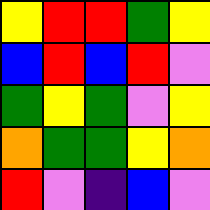[["yellow", "red", "red", "green", "yellow"], ["blue", "red", "blue", "red", "violet"], ["green", "yellow", "green", "violet", "yellow"], ["orange", "green", "green", "yellow", "orange"], ["red", "violet", "indigo", "blue", "violet"]]